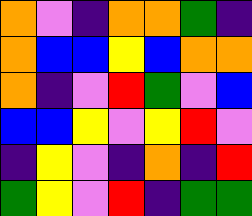[["orange", "violet", "indigo", "orange", "orange", "green", "indigo"], ["orange", "blue", "blue", "yellow", "blue", "orange", "orange"], ["orange", "indigo", "violet", "red", "green", "violet", "blue"], ["blue", "blue", "yellow", "violet", "yellow", "red", "violet"], ["indigo", "yellow", "violet", "indigo", "orange", "indigo", "red"], ["green", "yellow", "violet", "red", "indigo", "green", "green"]]